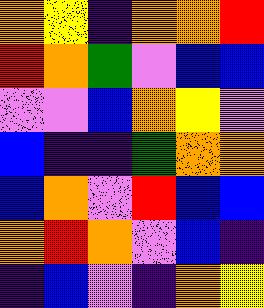[["orange", "yellow", "indigo", "orange", "orange", "red"], ["red", "orange", "green", "violet", "blue", "blue"], ["violet", "violet", "blue", "orange", "yellow", "violet"], ["blue", "indigo", "indigo", "green", "orange", "orange"], ["blue", "orange", "violet", "red", "blue", "blue"], ["orange", "red", "orange", "violet", "blue", "indigo"], ["indigo", "blue", "violet", "indigo", "orange", "yellow"]]